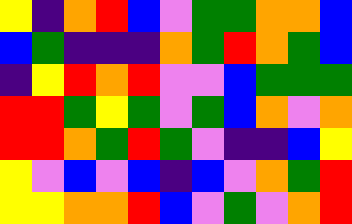[["yellow", "indigo", "orange", "red", "blue", "violet", "green", "green", "orange", "orange", "blue"], ["blue", "green", "indigo", "indigo", "indigo", "orange", "green", "red", "orange", "green", "blue"], ["indigo", "yellow", "red", "orange", "red", "violet", "violet", "blue", "green", "green", "green"], ["red", "red", "green", "yellow", "green", "violet", "green", "blue", "orange", "violet", "orange"], ["red", "red", "orange", "green", "red", "green", "violet", "indigo", "indigo", "blue", "yellow"], ["yellow", "violet", "blue", "violet", "blue", "indigo", "blue", "violet", "orange", "green", "red"], ["yellow", "yellow", "orange", "orange", "red", "blue", "violet", "green", "violet", "orange", "red"]]